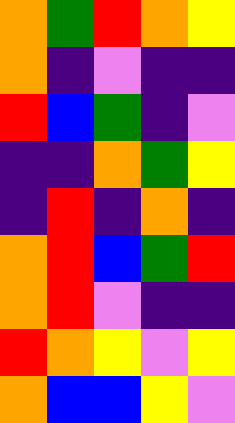[["orange", "green", "red", "orange", "yellow"], ["orange", "indigo", "violet", "indigo", "indigo"], ["red", "blue", "green", "indigo", "violet"], ["indigo", "indigo", "orange", "green", "yellow"], ["indigo", "red", "indigo", "orange", "indigo"], ["orange", "red", "blue", "green", "red"], ["orange", "red", "violet", "indigo", "indigo"], ["red", "orange", "yellow", "violet", "yellow"], ["orange", "blue", "blue", "yellow", "violet"]]